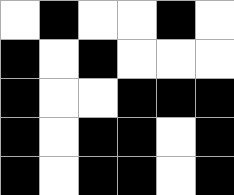[["white", "black", "white", "white", "black", "white"], ["black", "white", "black", "white", "white", "white"], ["black", "white", "white", "black", "black", "black"], ["black", "white", "black", "black", "white", "black"], ["black", "white", "black", "black", "white", "black"]]